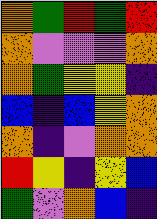[["orange", "green", "red", "green", "red"], ["orange", "violet", "violet", "violet", "orange"], ["orange", "green", "yellow", "yellow", "indigo"], ["blue", "indigo", "blue", "yellow", "orange"], ["orange", "indigo", "violet", "orange", "orange"], ["red", "yellow", "indigo", "yellow", "blue"], ["green", "violet", "orange", "blue", "indigo"]]